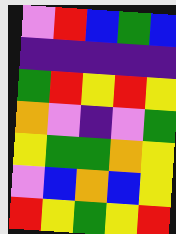[["violet", "red", "blue", "green", "blue"], ["indigo", "indigo", "indigo", "indigo", "indigo"], ["green", "red", "yellow", "red", "yellow"], ["orange", "violet", "indigo", "violet", "green"], ["yellow", "green", "green", "orange", "yellow"], ["violet", "blue", "orange", "blue", "yellow"], ["red", "yellow", "green", "yellow", "red"]]